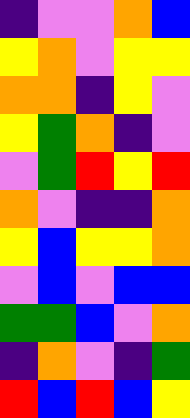[["indigo", "violet", "violet", "orange", "blue"], ["yellow", "orange", "violet", "yellow", "yellow"], ["orange", "orange", "indigo", "yellow", "violet"], ["yellow", "green", "orange", "indigo", "violet"], ["violet", "green", "red", "yellow", "red"], ["orange", "violet", "indigo", "indigo", "orange"], ["yellow", "blue", "yellow", "yellow", "orange"], ["violet", "blue", "violet", "blue", "blue"], ["green", "green", "blue", "violet", "orange"], ["indigo", "orange", "violet", "indigo", "green"], ["red", "blue", "red", "blue", "yellow"]]